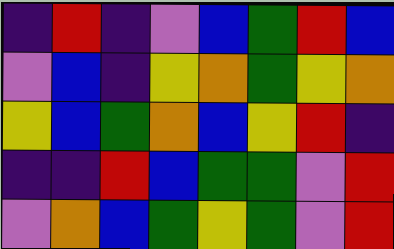[["indigo", "red", "indigo", "violet", "blue", "green", "red", "blue"], ["violet", "blue", "indigo", "yellow", "orange", "green", "yellow", "orange"], ["yellow", "blue", "green", "orange", "blue", "yellow", "red", "indigo"], ["indigo", "indigo", "red", "blue", "green", "green", "violet", "red"], ["violet", "orange", "blue", "green", "yellow", "green", "violet", "red"]]